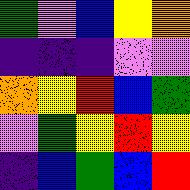[["green", "violet", "blue", "yellow", "orange"], ["indigo", "indigo", "indigo", "violet", "violet"], ["orange", "yellow", "red", "blue", "green"], ["violet", "green", "yellow", "red", "yellow"], ["indigo", "blue", "green", "blue", "red"]]